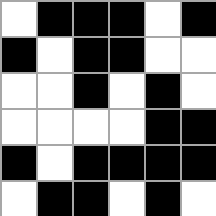[["white", "black", "black", "black", "white", "black"], ["black", "white", "black", "black", "white", "white"], ["white", "white", "black", "white", "black", "white"], ["white", "white", "white", "white", "black", "black"], ["black", "white", "black", "black", "black", "black"], ["white", "black", "black", "white", "black", "white"]]